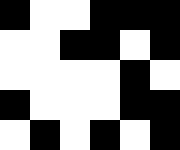[["black", "white", "white", "black", "black", "black"], ["white", "white", "black", "black", "white", "black"], ["white", "white", "white", "white", "black", "white"], ["black", "white", "white", "white", "black", "black"], ["white", "black", "white", "black", "white", "black"]]